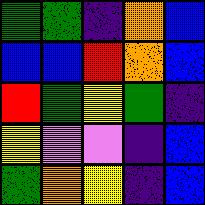[["green", "green", "indigo", "orange", "blue"], ["blue", "blue", "red", "orange", "blue"], ["red", "green", "yellow", "green", "indigo"], ["yellow", "violet", "violet", "indigo", "blue"], ["green", "orange", "yellow", "indigo", "blue"]]